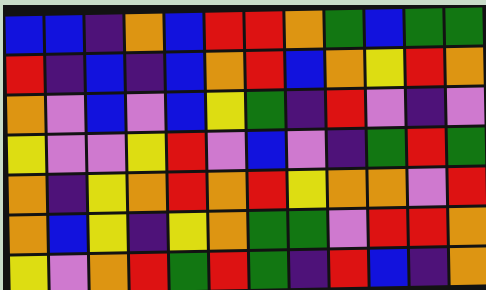[["blue", "blue", "indigo", "orange", "blue", "red", "red", "orange", "green", "blue", "green", "green"], ["red", "indigo", "blue", "indigo", "blue", "orange", "red", "blue", "orange", "yellow", "red", "orange"], ["orange", "violet", "blue", "violet", "blue", "yellow", "green", "indigo", "red", "violet", "indigo", "violet"], ["yellow", "violet", "violet", "yellow", "red", "violet", "blue", "violet", "indigo", "green", "red", "green"], ["orange", "indigo", "yellow", "orange", "red", "orange", "red", "yellow", "orange", "orange", "violet", "red"], ["orange", "blue", "yellow", "indigo", "yellow", "orange", "green", "green", "violet", "red", "red", "orange"], ["yellow", "violet", "orange", "red", "green", "red", "green", "indigo", "red", "blue", "indigo", "orange"]]